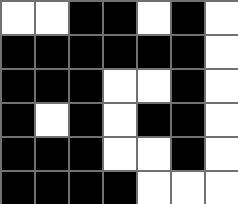[["white", "white", "black", "black", "white", "black", "white"], ["black", "black", "black", "black", "black", "black", "white"], ["black", "black", "black", "white", "white", "black", "white"], ["black", "white", "black", "white", "black", "black", "white"], ["black", "black", "black", "white", "white", "black", "white"], ["black", "black", "black", "black", "white", "white", "white"]]